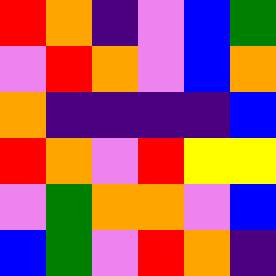[["red", "orange", "indigo", "violet", "blue", "green"], ["violet", "red", "orange", "violet", "blue", "orange"], ["orange", "indigo", "indigo", "indigo", "indigo", "blue"], ["red", "orange", "violet", "red", "yellow", "yellow"], ["violet", "green", "orange", "orange", "violet", "blue"], ["blue", "green", "violet", "red", "orange", "indigo"]]